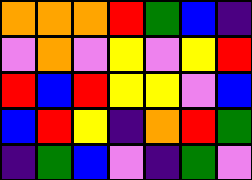[["orange", "orange", "orange", "red", "green", "blue", "indigo"], ["violet", "orange", "violet", "yellow", "violet", "yellow", "red"], ["red", "blue", "red", "yellow", "yellow", "violet", "blue"], ["blue", "red", "yellow", "indigo", "orange", "red", "green"], ["indigo", "green", "blue", "violet", "indigo", "green", "violet"]]